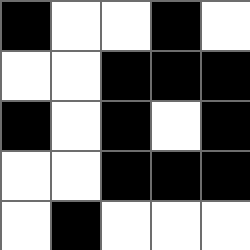[["black", "white", "white", "black", "white"], ["white", "white", "black", "black", "black"], ["black", "white", "black", "white", "black"], ["white", "white", "black", "black", "black"], ["white", "black", "white", "white", "white"]]